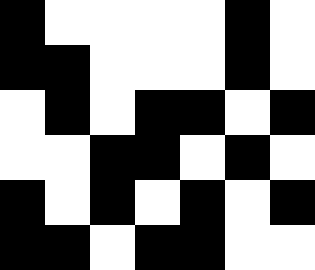[["black", "white", "white", "white", "white", "black", "white"], ["black", "black", "white", "white", "white", "black", "white"], ["white", "black", "white", "black", "black", "white", "black"], ["white", "white", "black", "black", "white", "black", "white"], ["black", "white", "black", "white", "black", "white", "black"], ["black", "black", "white", "black", "black", "white", "white"]]